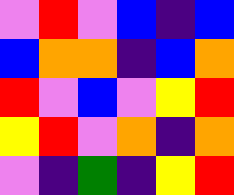[["violet", "red", "violet", "blue", "indigo", "blue"], ["blue", "orange", "orange", "indigo", "blue", "orange"], ["red", "violet", "blue", "violet", "yellow", "red"], ["yellow", "red", "violet", "orange", "indigo", "orange"], ["violet", "indigo", "green", "indigo", "yellow", "red"]]